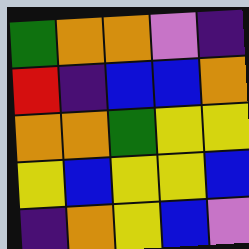[["green", "orange", "orange", "violet", "indigo"], ["red", "indigo", "blue", "blue", "orange"], ["orange", "orange", "green", "yellow", "yellow"], ["yellow", "blue", "yellow", "yellow", "blue"], ["indigo", "orange", "yellow", "blue", "violet"]]